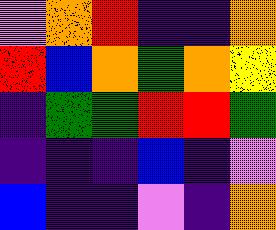[["violet", "orange", "red", "indigo", "indigo", "orange"], ["red", "blue", "orange", "green", "orange", "yellow"], ["indigo", "green", "green", "red", "red", "green"], ["indigo", "indigo", "indigo", "blue", "indigo", "violet"], ["blue", "indigo", "indigo", "violet", "indigo", "orange"]]